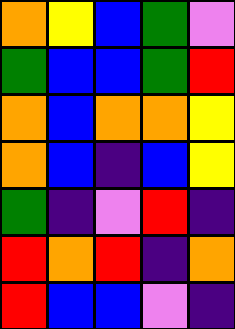[["orange", "yellow", "blue", "green", "violet"], ["green", "blue", "blue", "green", "red"], ["orange", "blue", "orange", "orange", "yellow"], ["orange", "blue", "indigo", "blue", "yellow"], ["green", "indigo", "violet", "red", "indigo"], ["red", "orange", "red", "indigo", "orange"], ["red", "blue", "blue", "violet", "indigo"]]